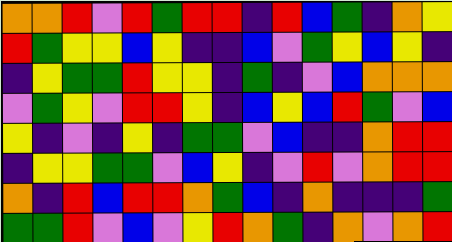[["orange", "orange", "red", "violet", "red", "green", "red", "red", "indigo", "red", "blue", "green", "indigo", "orange", "yellow"], ["red", "green", "yellow", "yellow", "blue", "yellow", "indigo", "indigo", "blue", "violet", "green", "yellow", "blue", "yellow", "indigo"], ["indigo", "yellow", "green", "green", "red", "yellow", "yellow", "indigo", "green", "indigo", "violet", "blue", "orange", "orange", "orange"], ["violet", "green", "yellow", "violet", "red", "red", "yellow", "indigo", "blue", "yellow", "blue", "red", "green", "violet", "blue"], ["yellow", "indigo", "violet", "indigo", "yellow", "indigo", "green", "green", "violet", "blue", "indigo", "indigo", "orange", "red", "red"], ["indigo", "yellow", "yellow", "green", "green", "violet", "blue", "yellow", "indigo", "violet", "red", "violet", "orange", "red", "red"], ["orange", "indigo", "red", "blue", "red", "red", "orange", "green", "blue", "indigo", "orange", "indigo", "indigo", "indigo", "green"], ["green", "green", "red", "violet", "blue", "violet", "yellow", "red", "orange", "green", "indigo", "orange", "violet", "orange", "red"]]